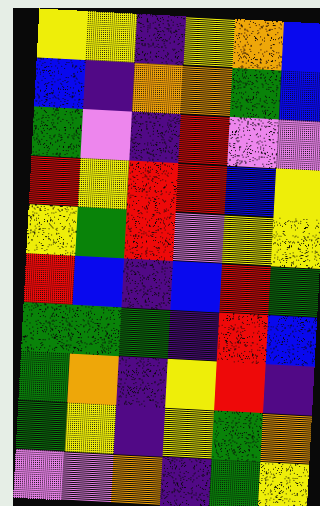[["yellow", "yellow", "indigo", "yellow", "orange", "blue"], ["blue", "indigo", "orange", "orange", "green", "blue"], ["green", "violet", "indigo", "red", "violet", "violet"], ["red", "yellow", "red", "red", "blue", "yellow"], ["yellow", "green", "red", "violet", "yellow", "yellow"], ["red", "blue", "indigo", "blue", "red", "green"], ["green", "green", "green", "indigo", "red", "blue"], ["green", "orange", "indigo", "yellow", "red", "indigo"], ["green", "yellow", "indigo", "yellow", "green", "orange"], ["violet", "violet", "orange", "indigo", "green", "yellow"]]